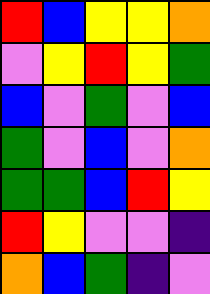[["red", "blue", "yellow", "yellow", "orange"], ["violet", "yellow", "red", "yellow", "green"], ["blue", "violet", "green", "violet", "blue"], ["green", "violet", "blue", "violet", "orange"], ["green", "green", "blue", "red", "yellow"], ["red", "yellow", "violet", "violet", "indigo"], ["orange", "blue", "green", "indigo", "violet"]]